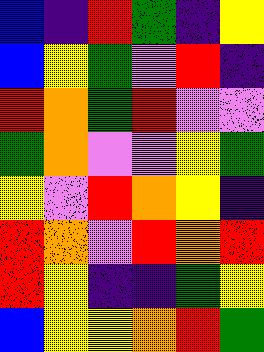[["blue", "indigo", "red", "green", "indigo", "yellow"], ["blue", "yellow", "green", "violet", "red", "indigo"], ["red", "orange", "green", "red", "violet", "violet"], ["green", "orange", "violet", "violet", "yellow", "green"], ["yellow", "violet", "red", "orange", "yellow", "indigo"], ["red", "orange", "violet", "red", "orange", "red"], ["red", "yellow", "indigo", "indigo", "green", "yellow"], ["blue", "yellow", "yellow", "orange", "red", "green"]]